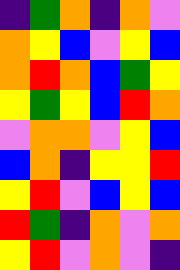[["indigo", "green", "orange", "indigo", "orange", "violet"], ["orange", "yellow", "blue", "violet", "yellow", "blue"], ["orange", "red", "orange", "blue", "green", "yellow"], ["yellow", "green", "yellow", "blue", "red", "orange"], ["violet", "orange", "orange", "violet", "yellow", "blue"], ["blue", "orange", "indigo", "yellow", "yellow", "red"], ["yellow", "red", "violet", "blue", "yellow", "blue"], ["red", "green", "indigo", "orange", "violet", "orange"], ["yellow", "red", "violet", "orange", "violet", "indigo"]]